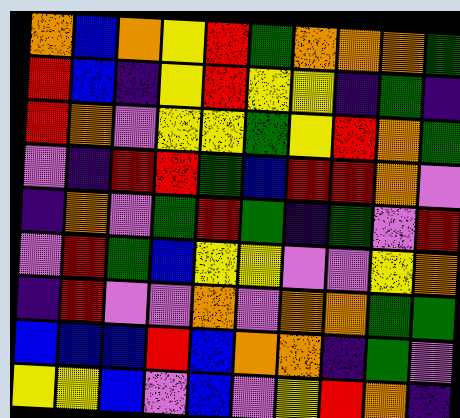[["orange", "blue", "orange", "yellow", "red", "green", "orange", "orange", "orange", "green"], ["red", "blue", "indigo", "yellow", "red", "yellow", "yellow", "indigo", "green", "indigo"], ["red", "orange", "violet", "yellow", "yellow", "green", "yellow", "red", "orange", "green"], ["violet", "indigo", "red", "red", "green", "blue", "red", "red", "orange", "violet"], ["indigo", "orange", "violet", "green", "red", "green", "indigo", "green", "violet", "red"], ["violet", "red", "green", "blue", "yellow", "yellow", "violet", "violet", "yellow", "orange"], ["indigo", "red", "violet", "violet", "orange", "violet", "orange", "orange", "green", "green"], ["blue", "blue", "blue", "red", "blue", "orange", "orange", "indigo", "green", "violet"], ["yellow", "yellow", "blue", "violet", "blue", "violet", "yellow", "red", "orange", "indigo"]]